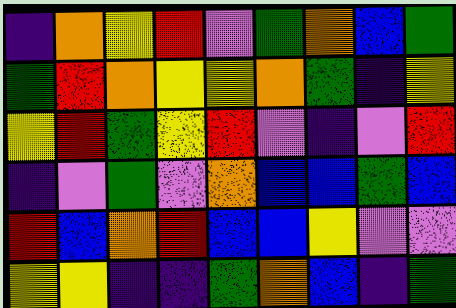[["indigo", "orange", "yellow", "red", "violet", "green", "orange", "blue", "green"], ["green", "red", "orange", "yellow", "yellow", "orange", "green", "indigo", "yellow"], ["yellow", "red", "green", "yellow", "red", "violet", "indigo", "violet", "red"], ["indigo", "violet", "green", "violet", "orange", "blue", "blue", "green", "blue"], ["red", "blue", "orange", "red", "blue", "blue", "yellow", "violet", "violet"], ["yellow", "yellow", "indigo", "indigo", "green", "orange", "blue", "indigo", "green"]]